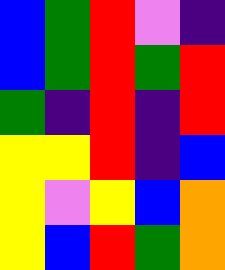[["blue", "green", "red", "violet", "indigo"], ["blue", "green", "red", "green", "red"], ["green", "indigo", "red", "indigo", "red"], ["yellow", "yellow", "red", "indigo", "blue"], ["yellow", "violet", "yellow", "blue", "orange"], ["yellow", "blue", "red", "green", "orange"]]